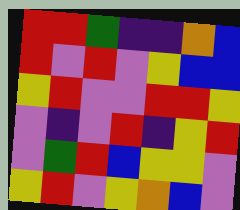[["red", "red", "green", "indigo", "indigo", "orange", "blue"], ["red", "violet", "red", "violet", "yellow", "blue", "blue"], ["yellow", "red", "violet", "violet", "red", "red", "yellow"], ["violet", "indigo", "violet", "red", "indigo", "yellow", "red"], ["violet", "green", "red", "blue", "yellow", "yellow", "violet"], ["yellow", "red", "violet", "yellow", "orange", "blue", "violet"]]